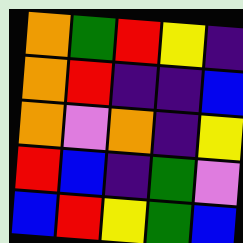[["orange", "green", "red", "yellow", "indigo"], ["orange", "red", "indigo", "indigo", "blue"], ["orange", "violet", "orange", "indigo", "yellow"], ["red", "blue", "indigo", "green", "violet"], ["blue", "red", "yellow", "green", "blue"]]